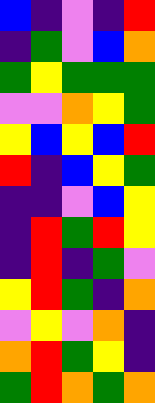[["blue", "indigo", "violet", "indigo", "red"], ["indigo", "green", "violet", "blue", "orange"], ["green", "yellow", "green", "green", "green"], ["violet", "violet", "orange", "yellow", "green"], ["yellow", "blue", "yellow", "blue", "red"], ["red", "indigo", "blue", "yellow", "green"], ["indigo", "indigo", "violet", "blue", "yellow"], ["indigo", "red", "green", "red", "yellow"], ["indigo", "red", "indigo", "green", "violet"], ["yellow", "red", "green", "indigo", "orange"], ["violet", "yellow", "violet", "orange", "indigo"], ["orange", "red", "green", "yellow", "indigo"], ["green", "red", "orange", "green", "orange"]]